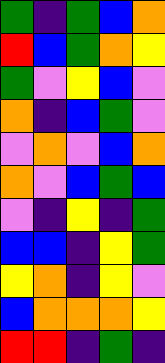[["green", "indigo", "green", "blue", "orange"], ["red", "blue", "green", "orange", "yellow"], ["green", "violet", "yellow", "blue", "violet"], ["orange", "indigo", "blue", "green", "violet"], ["violet", "orange", "violet", "blue", "orange"], ["orange", "violet", "blue", "green", "blue"], ["violet", "indigo", "yellow", "indigo", "green"], ["blue", "blue", "indigo", "yellow", "green"], ["yellow", "orange", "indigo", "yellow", "violet"], ["blue", "orange", "orange", "orange", "yellow"], ["red", "red", "indigo", "green", "indigo"]]